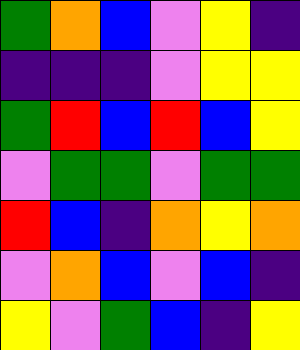[["green", "orange", "blue", "violet", "yellow", "indigo"], ["indigo", "indigo", "indigo", "violet", "yellow", "yellow"], ["green", "red", "blue", "red", "blue", "yellow"], ["violet", "green", "green", "violet", "green", "green"], ["red", "blue", "indigo", "orange", "yellow", "orange"], ["violet", "orange", "blue", "violet", "blue", "indigo"], ["yellow", "violet", "green", "blue", "indigo", "yellow"]]